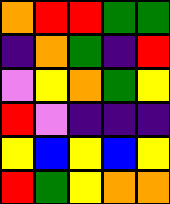[["orange", "red", "red", "green", "green"], ["indigo", "orange", "green", "indigo", "red"], ["violet", "yellow", "orange", "green", "yellow"], ["red", "violet", "indigo", "indigo", "indigo"], ["yellow", "blue", "yellow", "blue", "yellow"], ["red", "green", "yellow", "orange", "orange"]]